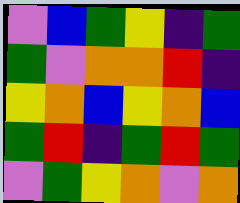[["violet", "blue", "green", "yellow", "indigo", "green"], ["green", "violet", "orange", "orange", "red", "indigo"], ["yellow", "orange", "blue", "yellow", "orange", "blue"], ["green", "red", "indigo", "green", "red", "green"], ["violet", "green", "yellow", "orange", "violet", "orange"]]